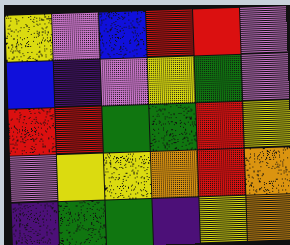[["yellow", "violet", "blue", "red", "red", "violet"], ["blue", "indigo", "violet", "yellow", "green", "violet"], ["red", "red", "green", "green", "red", "yellow"], ["violet", "yellow", "yellow", "orange", "red", "orange"], ["indigo", "green", "green", "indigo", "yellow", "orange"]]